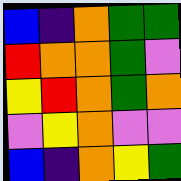[["blue", "indigo", "orange", "green", "green"], ["red", "orange", "orange", "green", "violet"], ["yellow", "red", "orange", "green", "orange"], ["violet", "yellow", "orange", "violet", "violet"], ["blue", "indigo", "orange", "yellow", "green"]]